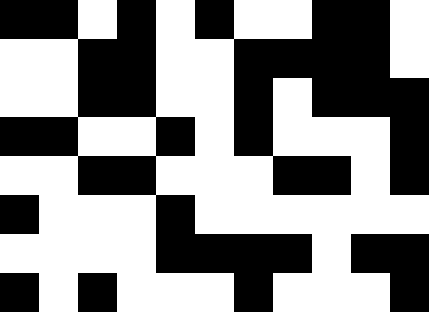[["black", "black", "white", "black", "white", "black", "white", "white", "black", "black", "white"], ["white", "white", "black", "black", "white", "white", "black", "black", "black", "black", "white"], ["white", "white", "black", "black", "white", "white", "black", "white", "black", "black", "black"], ["black", "black", "white", "white", "black", "white", "black", "white", "white", "white", "black"], ["white", "white", "black", "black", "white", "white", "white", "black", "black", "white", "black"], ["black", "white", "white", "white", "black", "white", "white", "white", "white", "white", "white"], ["white", "white", "white", "white", "black", "black", "black", "black", "white", "black", "black"], ["black", "white", "black", "white", "white", "white", "black", "white", "white", "white", "black"]]